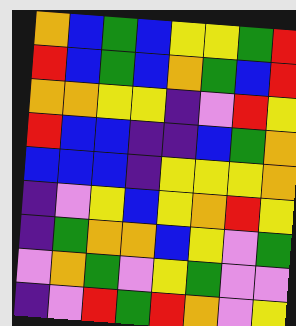[["orange", "blue", "green", "blue", "yellow", "yellow", "green", "red"], ["red", "blue", "green", "blue", "orange", "green", "blue", "red"], ["orange", "orange", "yellow", "yellow", "indigo", "violet", "red", "yellow"], ["red", "blue", "blue", "indigo", "indigo", "blue", "green", "orange"], ["blue", "blue", "blue", "indigo", "yellow", "yellow", "yellow", "orange"], ["indigo", "violet", "yellow", "blue", "yellow", "orange", "red", "yellow"], ["indigo", "green", "orange", "orange", "blue", "yellow", "violet", "green"], ["violet", "orange", "green", "violet", "yellow", "green", "violet", "violet"], ["indigo", "violet", "red", "green", "red", "orange", "violet", "yellow"]]